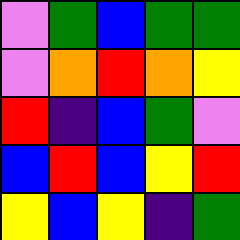[["violet", "green", "blue", "green", "green"], ["violet", "orange", "red", "orange", "yellow"], ["red", "indigo", "blue", "green", "violet"], ["blue", "red", "blue", "yellow", "red"], ["yellow", "blue", "yellow", "indigo", "green"]]